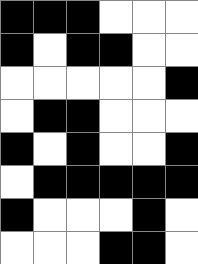[["black", "black", "black", "white", "white", "white"], ["black", "white", "black", "black", "white", "white"], ["white", "white", "white", "white", "white", "black"], ["white", "black", "black", "white", "white", "white"], ["black", "white", "black", "white", "white", "black"], ["white", "black", "black", "black", "black", "black"], ["black", "white", "white", "white", "black", "white"], ["white", "white", "white", "black", "black", "white"]]